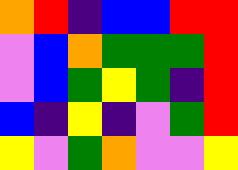[["orange", "red", "indigo", "blue", "blue", "red", "red"], ["violet", "blue", "orange", "green", "green", "green", "red"], ["violet", "blue", "green", "yellow", "green", "indigo", "red"], ["blue", "indigo", "yellow", "indigo", "violet", "green", "red"], ["yellow", "violet", "green", "orange", "violet", "violet", "yellow"]]